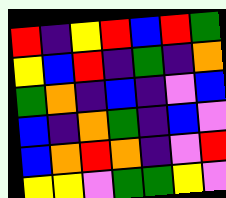[["red", "indigo", "yellow", "red", "blue", "red", "green"], ["yellow", "blue", "red", "indigo", "green", "indigo", "orange"], ["green", "orange", "indigo", "blue", "indigo", "violet", "blue"], ["blue", "indigo", "orange", "green", "indigo", "blue", "violet"], ["blue", "orange", "red", "orange", "indigo", "violet", "red"], ["yellow", "yellow", "violet", "green", "green", "yellow", "violet"]]